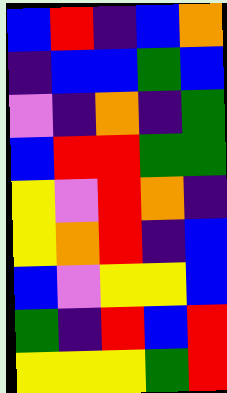[["blue", "red", "indigo", "blue", "orange"], ["indigo", "blue", "blue", "green", "blue"], ["violet", "indigo", "orange", "indigo", "green"], ["blue", "red", "red", "green", "green"], ["yellow", "violet", "red", "orange", "indigo"], ["yellow", "orange", "red", "indigo", "blue"], ["blue", "violet", "yellow", "yellow", "blue"], ["green", "indigo", "red", "blue", "red"], ["yellow", "yellow", "yellow", "green", "red"]]